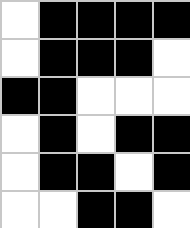[["white", "black", "black", "black", "black"], ["white", "black", "black", "black", "white"], ["black", "black", "white", "white", "white"], ["white", "black", "white", "black", "black"], ["white", "black", "black", "white", "black"], ["white", "white", "black", "black", "white"]]